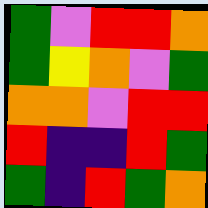[["green", "violet", "red", "red", "orange"], ["green", "yellow", "orange", "violet", "green"], ["orange", "orange", "violet", "red", "red"], ["red", "indigo", "indigo", "red", "green"], ["green", "indigo", "red", "green", "orange"]]